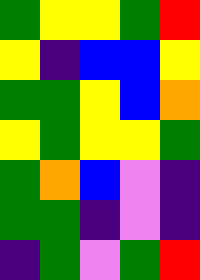[["green", "yellow", "yellow", "green", "red"], ["yellow", "indigo", "blue", "blue", "yellow"], ["green", "green", "yellow", "blue", "orange"], ["yellow", "green", "yellow", "yellow", "green"], ["green", "orange", "blue", "violet", "indigo"], ["green", "green", "indigo", "violet", "indigo"], ["indigo", "green", "violet", "green", "red"]]